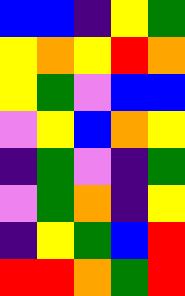[["blue", "blue", "indigo", "yellow", "green"], ["yellow", "orange", "yellow", "red", "orange"], ["yellow", "green", "violet", "blue", "blue"], ["violet", "yellow", "blue", "orange", "yellow"], ["indigo", "green", "violet", "indigo", "green"], ["violet", "green", "orange", "indigo", "yellow"], ["indigo", "yellow", "green", "blue", "red"], ["red", "red", "orange", "green", "red"]]